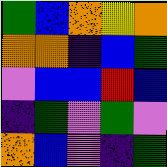[["green", "blue", "orange", "yellow", "orange"], ["orange", "orange", "indigo", "blue", "green"], ["violet", "blue", "blue", "red", "blue"], ["indigo", "green", "violet", "green", "violet"], ["orange", "blue", "violet", "indigo", "green"]]